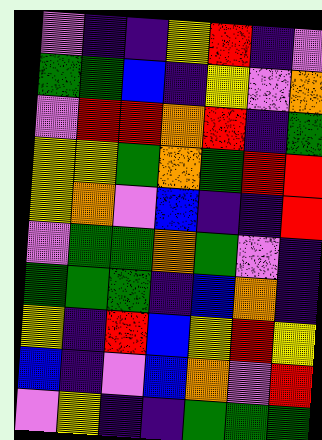[["violet", "indigo", "indigo", "yellow", "red", "indigo", "violet"], ["green", "green", "blue", "indigo", "yellow", "violet", "orange"], ["violet", "red", "red", "orange", "red", "indigo", "green"], ["yellow", "yellow", "green", "orange", "green", "red", "red"], ["yellow", "orange", "violet", "blue", "indigo", "indigo", "red"], ["violet", "green", "green", "orange", "green", "violet", "indigo"], ["green", "green", "green", "indigo", "blue", "orange", "indigo"], ["yellow", "indigo", "red", "blue", "yellow", "red", "yellow"], ["blue", "indigo", "violet", "blue", "orange", "violet", "red"], ["violet", "yellow", "indigo", "indigo", "green", "green", "green"]]